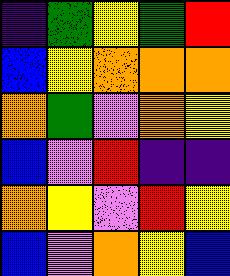[["indigo", "green", "yellow", "green", "red"], ["blue", "yellow", "orange", "orange", "orange"], ["orange", "green", "violet", "orange", "yellow"], ["blue", "violet", "red", "indigo", "indigo"], ["orange", "yellow", "violet", "red", "yellow"], ["blue", "violet", "orange", "yellow", "blue"]]